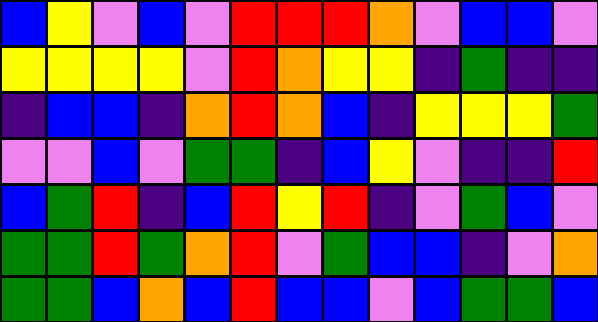[["blue", "yellow", "violet", "blue", "violet", "red", "red", "red", "orange", "violet", "blue", "blue", "violet"], ["yellow", "yellow", "yellow", "yellow", "violet", "red", "orange", "yellow", "yellow", "indigo", "green", "indigo", "indigo"], ["indigo", "blue", "blue", "indigo", "orange", "red", "orange", "blue", "indigo", "yellow", "yellow", "yellow", "green"], ["violet", "violet", "blue", "violet", "green", "green", "indigo", "blue", "yellow", "violet", "indigo", "indigo", "red"], ["blue", "green", "red", "indigo", "blue", "red", "yellow", "red", "indigo", "violet", "green", "blue", "violet"], ["green", "green", "red", "green", "orange", "red", "violet", "green", "blue", "blue", "indigo", "violet", "orange"], ["green", "green", "blue", "orange", "blue", "red", "blue", "blue", "violet", "blue", "green", "green", "blue"]]